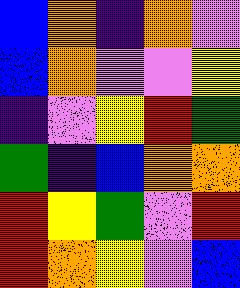[["blue", "orange", "indigo", "orange", "violet"], ["blue", "orange", "violet", "violet", "yellow"], ["indigo", "violet", "yellow", "red", "green"], ["green", "indigo", "blue", "orange", "orange"], ["red", "yellow", "green", "violet", "red"], ["red", "orange", "yellow", "violet", "blue"]]